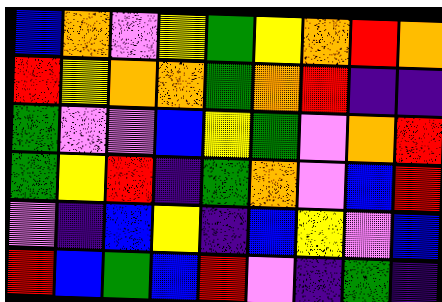[["blue", "orange", "violet", "yellow", "green", "yellow", "orange", "red", "orange"], ["red", "yellow", "orange", "orange", "green", "orange", "red", "indigo", "indigo"], ["green", "violet", "violet", "blue", "yellow", "green", "violet", "orange", "red"], ["green", "yellow", "red", "indigo", "green", "orange", "violet", "blue", "red"], ["violet", "indigo", "blue", "yellow", "indigo", "blue", "yellow", "violet", "blue"], ["red", "blue", "green", "blue", "red", "violet", "indigo", "green", "indigo"]]